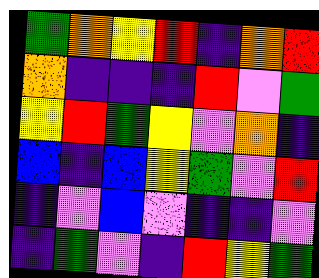[["green", "orange", "yellow", "red", "indigo", "orange", "red"], ["orange", "indigo", "indigo", "indigo", "red", "violet", "green"], ["yellow", "red", "green", "yellow", "violet", "orange", "indigo"], ["blue", "indigo", "blue", "yellow", "green", "violet", "red"], ["indigo", "violet", "blue", "violet", "indigo", "indigo", "violet"], ["indigo", "green", "violet", "indigo", "red", "yellow", "green"]]